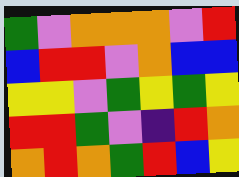[["green", "violet", "orange", "orange", "orange", "violet", "red"], ["blue", "red", "red", "violet", "orange", "blue", "blue"], ["yellow", "yellow", "violet", "green", "yellow", "green", "yellow"], ["red", "red", "green", "violet", "indigo", "red", "orange"], ["orange", "red", "orange", "green", "red", "blue", "yellow"]]